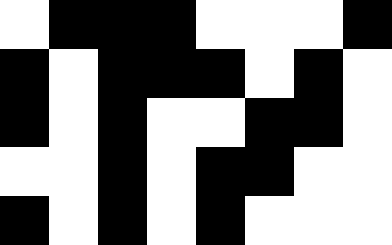[["white", "black", "black", "black", "white", "white", "white", "black"], ["black", "white", "black", "black", "black", "white", "black", "white"], ["black", "white", "black", "white", "white", "black", "black", "white"], ["white", "white", "black", "white", "black", "black", "white", "white"], ["black", "white", "black", "white", "black", "white", "white", "white"]]